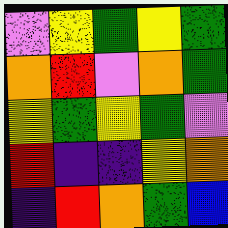[["violet", "yellow", "green", "yellow", "green"], ["orange", "red", "violet", "orange", "green"], ["yellow", "green", "yellow", "green", "violet"], ["red", "indigo", "indigo", "yellow", "orange"], ["indigo", "red", "orange", "green", "blue"]]